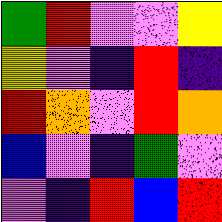[["green", "red", "violet", "violet", "yellow"], ["yellow", "violet", "indigo", "red", "indigo"], ["red", "orange", "violet", "red", "orange"], ["blue", "violet", "indigo", "green", "violet"], ["violet", "indigo", "red", "blue", "red"]]